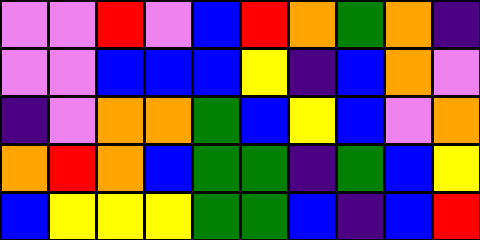[["violet", "violet", "red", "violet", "blue", "red", "orange", "green", "orange", "indigo"], ["violet", "violet", "blue", "blue", "blue", "yellow", "indigo", "blue", "orange", "violet"], ["indigo", "violet", "orange", "orange", "green", "blue", "yellow", "blue", "violet", "orange"], ["orange", "red", "orange", "blue", "green", "green", "indigo", "green", "blue", "yellow"], ["blue", "yellow", "yellow", "yellow", "green", "green", "blue", "indigo", "blue", "red"]]